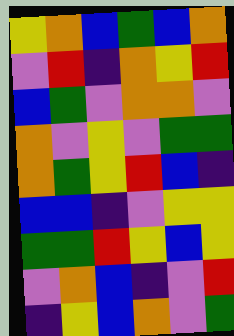[["yellow", "orange", "blue", "green", "blue", "orange"], ["violet", "red", "indigo", "orange", "yellow", "red"], ["blue", "green", "violet", "orange", "orange", "violet"], ["orange", "violet", "yellow", "violet", "green", "green"], ["orange", "green", "yellow", "red", "blue", "indigo"], ["blue", "blue", "indigo", "violet", "yellow", "yellow"], ["green", "green", "red", "yellow", "blue", "yellow"], ["violet", "orange", "blue", "indigo", "violet", "red"], ["indigo", "yellow", "blue", "orange", "violet", "green"]]